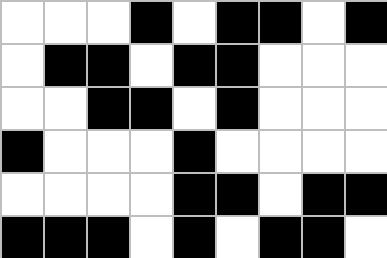[["white", "white", "white", "black", "white", "black", "black", "white", "black"], ["white", "black", "black", "white", "black", "black", "white", "white", "white"], ["white", "white", "black", "black", "white", "black", "white", "white", "white"], ["black", "white", "white", "white", "black", "white", "white", "white", "white"], ["white", "white", "white", "white", "black", "black", "white", "black", "black"], ["black", "black", "black", "white", "black", "white", "black", "black", "white"]]